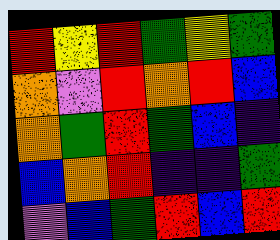[["red", "yellow", "red", "green", "yellow", "green"], ["orange", "violet", "red", "orange", "red", "blue"], ["orange", "green", "red", "green", "blue", "indigo"], ["blue", "orange", "red", "indigo", "indigo", "green"], ["violet", "blue", "green", "red", "blue", "red"]]